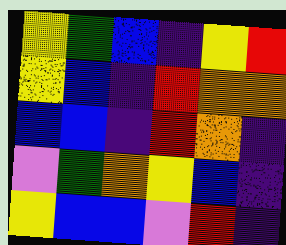[["yellow", "green", "blue", "indigo", "yellow", "red"], ["yellow", "blue", "indigo", "red", "orange", "orange"], ["blue", "blue", "indigo", "red", "orange", "indigo"], ["violet", "green", "orange", "yellow", "blue", "indigo"], ["yellow", "blue", "blue", "violet", "red", "indigo"]]